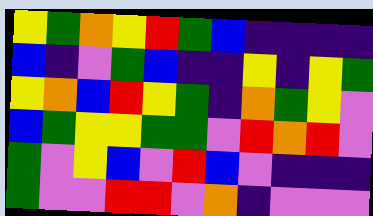[["yellow", "green", "orange", "yellow", "red", "green", "blue", "indigo", "indigo", "indigo", "indigo"], ["blue", "indigo", "violet", "green", "blue", "indigo", "indigo", "yellow", "indigo", "yellow", "green"], ["yellow", "orange", "blue", "red", "yellow", "green", "indigo", "orange", "green", "yellow", "violet"], ["blue", "green", "yellow", "yellow", "green", "green", "violet", "red", "orange", "red", "violet"], ["green", "violet", "yellow", "blue", "violet", "red", "blue", "violet", "indigo", "indigo", "indigo"], ["green", "violet", "violet", "red", "red", "violet", "orange", "indigo", "violet", "violet", "violet"]]